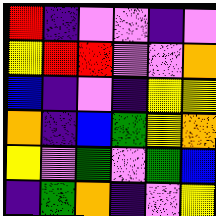[["red", "indigo", "violet", "violet", "indigo", "violet"], ["yellow", "red", "red", "violet", "violet", "orange"], ["blue", "indigo", "violet", "indigo", "yellow", "yellow"], ["orange", "indigo", "blue", "green", "yellow", "orange"], ["yellow", "violet", "green", "violet", "green", "blue"], ["indigo", "green", "orange", "indigo", "violet", "yellow"]]